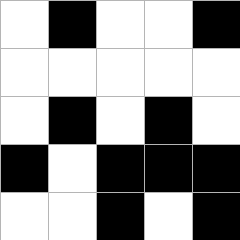[["white", "black", "white", "white", "black"], ["white", "white", "white", "white", "white"], ["white", "black", "white", "black", "white"], ["black", "white", "black", "black", "black"], ["white", "white", "black", "white", "black"]]